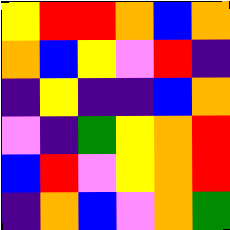[["yellow", "red", "red", "orange", "blue", "orange"], ["orange", "blue", "yellow", "violet", "red", "indigo"], ["indigo", "yellow", "indigo", "indigo", "blue", "orange"], ["violet", "indigo", "green", "yellow", "orange", "red"], ["blue", "red", "violet", "yellow", "orange", "red"], ["indigo", "orange", "blue", "violet", "orange", "green"]]